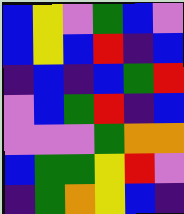[["blue", "yellow", "violet", "green", "blue", "violet"], ["blue", "yellow", "blue", "red", "indigo", "blue"], ["indigo", "blue", "indigo", "blue", "green", "red"], ["violet", "blue", "green", "red", "indigo", "blue"], ["violet", "violet", "violet", "green", "orange", "orange"], ["blue", "green", "green", "yellow", "red", "violet"], ["indigo", "green", "orange", "yellow", "blue", "indigo"]]